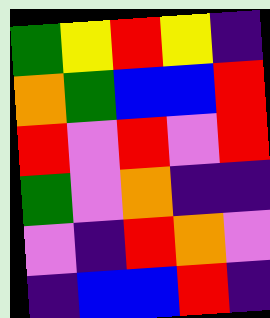[["green", "yellow", "red", "yellow", "indigo"], ["orange", "green", "blue", "blue", "red"], ["red", "violet", "red", "violet", "red"], ["green", "violet", "orange", "indigo", "indigo"], ["violet", "indigo", "red", "orange", "violet"], ["indigo", "blue", "blue", "red", "indigo"]]